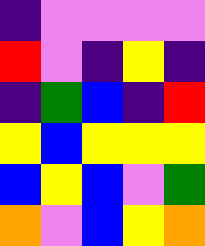[["indigo", "violet", "violet", "violet", "violet"], ["red", "violet", "indigo", "yellow", "indigo"], ["indigo", "green", "blue", "indigo", "red"], ["yellow", "blue", "yellow", "yellow", "yellow"], ["blue", "yellow", "blue", "violet", "green"], ["orange", "violet", "blue", "yellow", "orange"]]